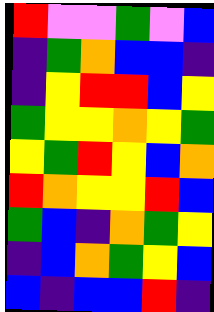[["red", "violet", "violet", "green", "violet", "blue"], ["indigo", "green", "orange", "blue", "blue", "indigo"], ["indigo", "yellow", "red", "red", "blue", "yellow"], ["green", "yellow", "yellow", "orange", "yellow", "green"], ["yellow", "green", "red", "yellow", "blue", "orange"], ["red", "orange", "yellow", "yellow", "red", "blue"], ["green", "blue", "indigo", "orange", "green", "yellow"], ["indigo", "blue", "orange", "green", "yellow", "blue"], ["blue", "indigo", "blue", "blue", "red", "indigo"]]